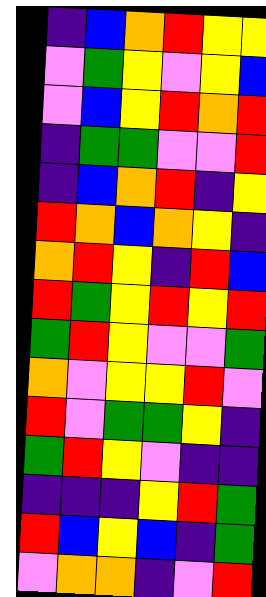[["indigo", "blue", "orange", "red", "yellow", "yellow"], ["violet", "green", "yellow", "violet", "yellow", "blue"], ["violet", "blue", "yellow", "red", "orange", "red"], ["indigo", "green", "green", "violet", "violet", "red"], ["indigo", "blue", "orange", "red", "indigo", "yellow"], ["red", "orange", "blue", "orange", "yellow", "indigo"], ["orange", "red", "yellow", "indigo", "red", "blue"], ["red", "green", "yellow", "red", "yellow", "red"], ["green", "red", "yellow", "violet", "violet", "green"], ["orange", "violet", "yellow", "yellow", "red", "violet"], ["red", "violet", "green", "green", "yellow", "indigo"], ["green", "red", "yellow", "violet", "indigo", "indigo"], ["indigo", "indigo", "indigo", "yellow", "red", "green"], ["red", "blue", "yellow", "blue", "indigo", "green"], ["violet", "orange", "orange", "indigo", "violet", "red"]]